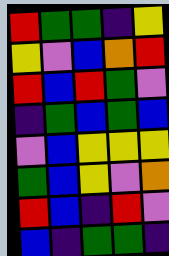[["red", "green", "green", "indigo", "yellow"], ["yellow", "violet", "blue", "orange", "red"], ["red", "blue", "red", "green", "violet"], ["indigo", "green", "blue", "green", "blue"], ["violet", "blue", "yellow", "yellow", "yellow"], ["green", "blue", "yellow", "violet", "orange"], ["red", "blue", "indigo", "red", "violet"], ["blue", "indigo", "green", "green", "indigo"]]